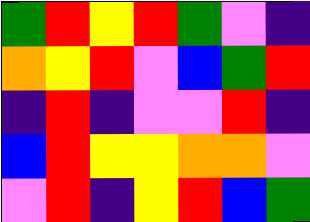[["green", "red", "yellow", "red", "green", "violet", "indigo"], ["orange", "yellow", "red", "violet", "blue", "green", "red"], ["indigo", "red", "indigo", "violet", "violet", "red", "indigo"], ["blue", "red", "yellow", "yellow", "orange", "orange", "violet"], ["violet", "red", "indigo", "yellow", "red", "blue", "green"]]